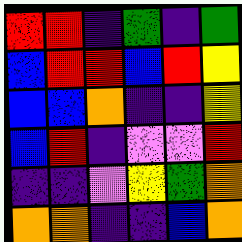[["red", "red", "indigo", "green", "indigo", "green"], ["blue", "red", "red", "blue", "red", "yellow"], ["blue", "blue", "orange", "indigo", "indigo", "yellow"], ["blue", "red", "indigo", "violet", "violet", "red"], ["indigo", "indigo", "violet", "yellow", "green", "orange"], ["orange", "orange", "indigo", "indigo", "blue", "orange"]]